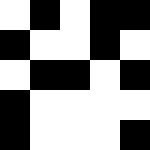[["white", "black", "white", "black", "black"], ["black", "white", "white", "black", "white"], ["white", "black", "black", "white", "black"], ["black", "white", "white", "white", "white"], ["black", "white", "white", "white", "black"]]